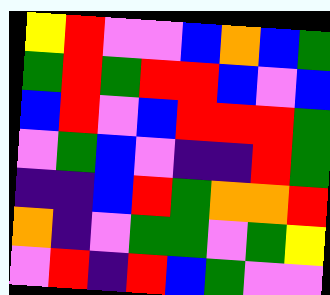[["yellow", "red", "violet", "violet", "blue", "orange", "blue", "green"], ["green", "red", "green", "red", "red", "blue", "violet", "blue"], ["blue", "red", "violet", "blue", "red", "red", "red", "green"], ["violet", "green", "blue", "violet", "indigo", "indigo", "red", "green"], ["indigo", "indigo", "blue", "red", "green", "orange", "orange", "red"], ["orange", "indigo", "violet", "green", "green", "violet", "green", "yellow"], ["violet", "red", "indigo", "red", "blue", "green", "violet", "violet"]]